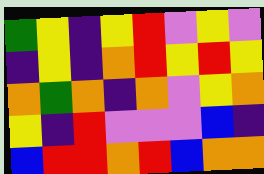[["green", "yellow", "indigo", "yellow", "red", "violet", "yellow", "violet"], ["indigo", "yellow", "indigo", "orange", "red", "yellow", "red", "yellow"], ["orange", "green", "orange", "indigo", "orange", "violet", "yellow", "orange"], ["yellow", "indigo", "red", "violet", "violet", "violet", "blue", "indigo"], ["blue", "red", "red", "orange", "red", "blue", "orange", "orange"]]